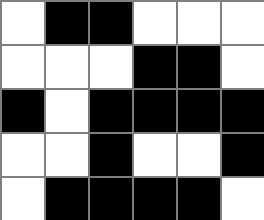[["white", "black", "black", "white", "white", "white"], ["white", "white", "white", "black", "black", "white"], ["black", "white", "black", "black", "black", "black"], ["white", "white", "black", "white", "white", "black"], ["white", "black", "black", "black", "black", "white"]]